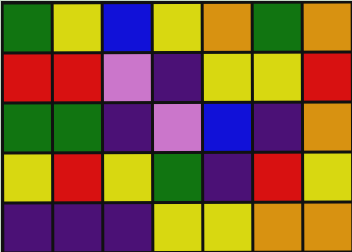[["green", "yellow", "blue", "yellow", "orange", "green", "orange"], ["red", "red", "violet", "indigo", "yellow", "yellow", "red"], ["green", "green", "indigo", "violet", "blue", "indigo", "orange"], ["yellow", "red", "yellow", "green", "indigo", "red", "yellow"], ["indigo", "indigo", "indigo", "yellow", "yellow", "orange", "orange"]]